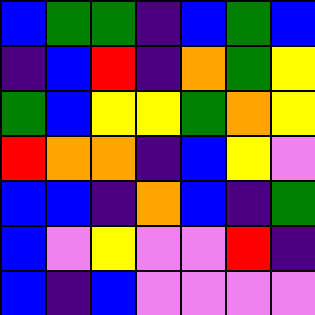[["blue", "green", "green", "indigo", "blue", "green", "blue"], ["indigo", "blue", "red", "indigo", "orange", "green", "yellow"], ["green", "blue", "yellow", "yellow", "green", "orange", "yellow"], ["red", "orange", "orange", "indigo", "blue", "yellow", "violet"], ["blue", "blue", "indigo", "orange", "blue", "indigo", "green"], ["blue", "violet", "yellow", "violet", "violet", "red", "indigo"], ["blue", "indigo", "blue", "violet", "violet", "violet", "violet"]]